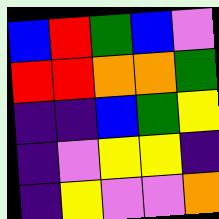[["blue", "red", "green", "blue", "violet"], ["red", "red", "orange", "orange", "green"], ["indigo", "indigo", "blue", "green", "yellow"], ["indigo", "violet", "yellow", "yellow", "indigo"], ["indigo", "yellow", "violet", "violet", "orange"]]